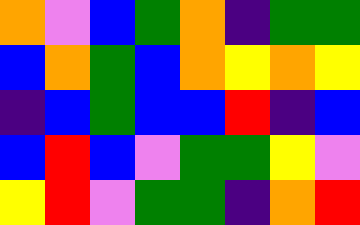[["orange", "violet", "blue", "green", "orange", "indigo", "green", "green"], ["blue", "orange", "green", "blue", "orange", "yellow", "orange", "yellow"], ["indigo", "blue", "green", "blue", "blue", "red", "indigo", "blue"], ["blue", "red", "blue", "violet", "green", "green", "yellow", "violet"], ["yellow", "red", "violet", "green", "green", "indigo", "orange", "red"]]